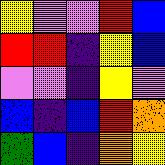[["yellow", "violet", "violet", "red", "blue"], ["red", "red", "indigo", "yellow", "blue"], ["violet", "violet", "indigo", "yellow", "violet"], ["blue", "indigo", "blue", "red", "orange"], ["green", "blue", "indigo", "orange", "yellow"]]